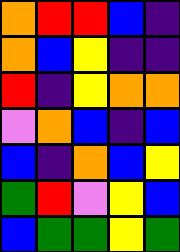[["orange", "red", "red", "blue", "indigo"], ["orange", "blue", "yellow", "indigo", "indigo"], ["red", "indigo", "yellow", "orange", "orange"], ["violet", "orange", "blue", "indigo", "blue"], ["blue", "indigo", "orange", "blue", "yellow"], ["green", "red", "violet", "yellow", "blue"], ["blue", "green", "green", "yellow", "green"]]